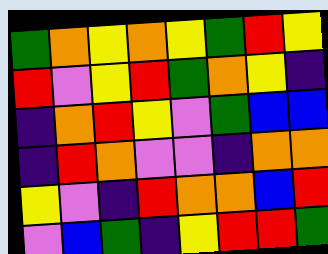[["green", "orange", "yellow", "orange", "yellow", "green", "red", "yellow"], ["red", "violet", "yellow", "red", "green", "orange", "yellow", "indigo"], ["indigo", "orange", "red", "yellow", "violet", "green", "blue", "blue"], ["indigo", "red", "orange", "violet", "violet", "indigo", "orange", "orange"], ["yellow", "violet", "indigo", "red", "orange", "orange", "blue", "red"], ["violet", "blue", "green", "indigo", "yellow", "red", "red", "green"]]